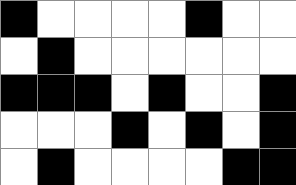[["black", "white", "white", "white", "white", "black", "white", "white"], ["white", "black", "white", "white", "white", "white", "white", "white"], ["black", "black", "black", "white", "black", "white", "white", "black"], ["white", "white", "white", "black", "white", "black", "white", "black"], ["white", "black", "white", "white", "white", "white", "black", "black"]]